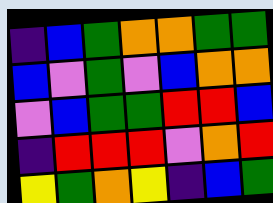[["indigo", "blue", "green", "orange", "orange", "green", "green"], ["blue", "violet", "green", "violet", "blue", "orange", "orange"], ["violet", "blue", "green", "green", "red", "red", "blue"], ["indigo", "red", "red", "red", "violet", "orange", "red"], ["yellow", "green", "orange", "yellow", "indigo", "blue", "green"]]